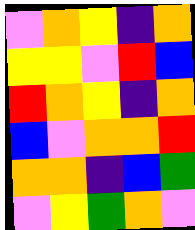[["violet", "orange", "yellow", "indigo", "orange"], ["yellow", "yellow", "violet", "red", "blue"], ["red", "orange", "yellow", "indigo", "orange"], ["blue", "violet", "orange", "orange", "red"], ["orange", "orange", "indigo", "blue", "green"], ["violet", "yellow", "green", "orange", "violet"]]